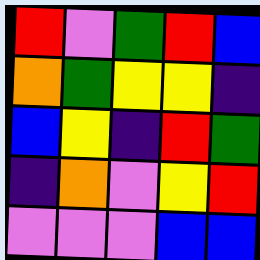[["red", "violet", "green", "red", "blue"], ["orange", "green", "yellow", "yellow", "indigo"], ["blue", "yellow", "indigo", "red", "green"], ["indigo", "orange", "violet", "yellow", "red"], ["violet", "violet", "violet", "blue", "blue"]]